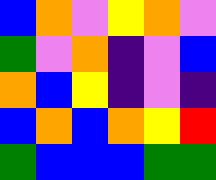[["blue", "orange", "violet", "yellow", "orange", "violet"], ["green", "violet", "orange", "indigo", "violet", "blue"], ["orange", "blue", "yellow", "indigo", "violet", "indigo"], ["blue", "orange", "blue", "orange", "yellow", "red"], ["green", "blue", "blue", "blue", "green", "green"]]